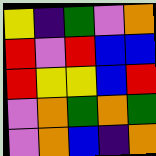[["yellow", "indigo", "green", "violet", "orange"], ["red", "violet", "red", "blue", "blue"], ["red", "yellow", "yellow", "blue", "red"], ["violet", "orange", "green", "orange", "green"], ["violet", "orange", "blue", "indigo", "orange"]]